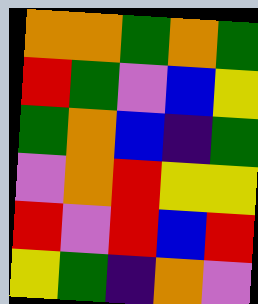[["orange", "orange", "green", "orange", "green"], ["red", "green", "violet", "blue", "yellow"], ["green", "orange", "blue", "indigo", "green"], ["violet", "orange", "red", "yellow", "yellow"], ["red", "violet", "red", "blue", "red"], ["yellow", "green", "indigo", "orange", "violet"]]